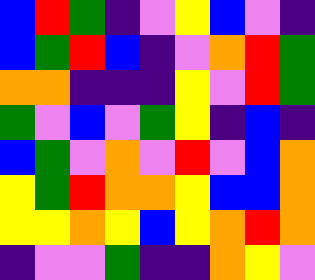[["blue", "red", "green", "indigo", "violet", "yellow", "blue", "violet", "indigo"], ["blue", "green", "red", "blue", "indigo", "violet", "orange", "red", "green"], ["orange", "orange", "indigo", "indigo", "indigo", "yellow", "violet", "red", "green"], ["green", "violet", "blue", "violet", "green", "yellow", "indigo", "blue", "indigo"], ["blue", "green", "violet", "orange", "violet", "red", "violet", "blue", "orange"], ["yellow", "green", "red", "orange", "orange", "yellow", "blue", "blue", "orange"], ["yellow", "yellow", "orange", "yellow", "blue", "yellow", "orange", "red", "orange"], ["indigo", "violet", "violet", "green", "indigo", "indigo", "orange", "yellow", "violet"]]